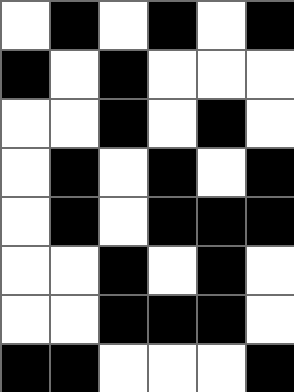[["white", "black", "white", "black", "white", "black"], ["black", "white", "black", "white", "white", "white"], ["white", "white", "black", "white", "black", "white"], ["white", "black", "white", "black", "white", "black"], ["white", "black", "white", "black", "black", "black"], ["white", "white", "black", "white", "black", "white"], ["white", "white", "black", "black", "black", "white"], ["black", "black", "white", "white", "white", "black"]]